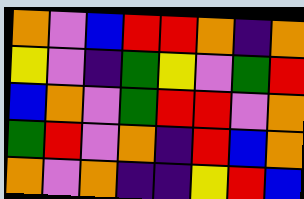[["orange", "violet", "blue", "red", "red", "orange", "indigo", "orange"], ["yellow", "violet", "indigo", "green", "yellow", "violet", "green", "red"], ["blue", "orange", "violet", "green", "red", "red", "violet", "orange"], ["green", "red", "violet", "orange", "indigo", "red", "blue", "orange"], ["orange", "violet", "orange", "indigo", "indigo", "yellow", "red", "blue"]]